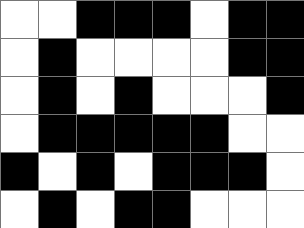[["white", "white", "black", "black", "black", "white", "black", "black"], ["white", "black", "white", "white", "white", "white", "black", "black"], ["white", "black", "white", "black", "white", "white", "white", "black"], ["white", "black", "black", "black", "black", "black", "white", "white"], ["black", "white", "black", "white", "black", "black", "black", "white"], ["white", "black", "white", "black", "black", "white", "white", "white"]]